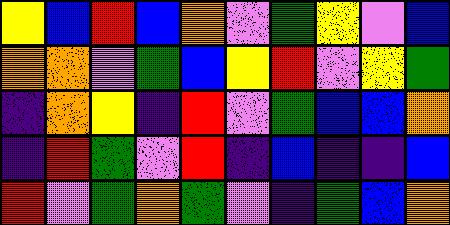[["yellow", "blue", "red", "blue", "orange", "violet", "green", "yellow", "violet", "blue"], ["orange", "orange", "violet", "green", "blue", "yellow", "red", "violet", "yellow", "green"], ["indigo", "orange", "yellow", "indigo", "red", "violet", "green", "blue", "blue", "orange"], ["indigo", "red", "green", "violet", "red", "indigo", "blue", "indigo", "indigo", "blue"], ["red", "violet", "green", "orange", "green", "violet", "indigo", "green", "blue", "orange"]]